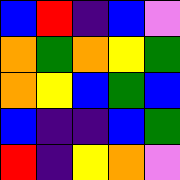[["blue", "red", "indigo", "blue", "violet"], ["orange", "green", "orange", "yellow", "green"], ["orange", "yellow", "blue", "green", "blue"], ["blue", "indigo", "indigo", "blue", "green"], ["red", "indigo", "yellow", "orange", "violet"]]